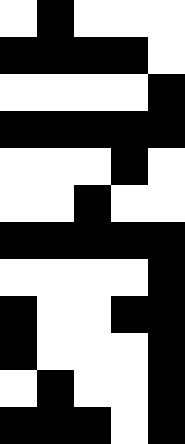[["white", "black", "white", "white", "white"], ["black", "black", "black", "black", "white"], ["white", "white", "white", "white", "black"], ["black", "black", "black", "black", "black"], ["white", "white", "white", "black", "white"], ["white", "white", "black", "white", "white"], ["black", "black", "black", "black", "black"], ["white", "white", "white", "white", "black"], ["black", "white", "white", "black", "black"], ["black", "white", "white", "white", "black"], ["white", "black", "white", "white", "black"], ["black", "black", "black", "white", "black"]]